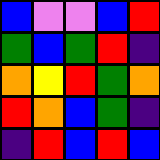[["blue", "violet", "violet", "blue", "red"], ["green", "blue", "green", "red", "indigo"], ["orange", "yellow", "red", "green", "orange"], ["red", "orange", "blue", "green", "indigo"], ["indigo", "red", "blue", "red", "blue"]]